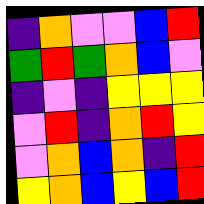[["indigo", "orange", "violet", "violet", "blue", "red"], ["green", "red", "green", "orange", "blue", "violet"], ["indigo", "violet", "indigo", "yellow", "yellow", "yellow"], ["violet", "red", "indigo", "orange", "red", "yellow"], ["violet", "orange", "blue", "orange", "indigo", "red"], ["yellow", "orange", "blue", "yellow", "blue", "red"]]